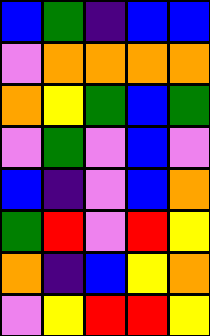[["blue", "green", "indigo", "blue", "blue"], ["violet", "orange", "orange", "orange", "orange"], ["orange", "yellow", "green", "blue", "green"], ["violet", "green", "violet", "blue", "violet"], ["blue", "indigo", "violet", "blue", "orange"], ["green", "red", "violet", "red", "yellow"], ["orange", "indigo", "blue", "yellow", "orange"], ["violet", "yellow", "red", "red", "yellow"]]